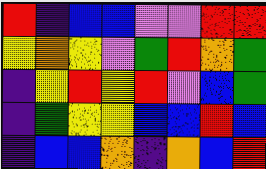[["red", "indigo", "blue", "blue", "violet", "violet", "red", "red"], ["yellow", "orange", "yellow", "violet", "green", "red", "orange", "green"], ["indigo", "yellow", "red", "yellow", "red", "violet", "blue", "green"], ["indigo", "green", "yellow", "yellow", "blue", "blue", "red", "blue"], ["indigo", "blue", "blue", "orange", "indigo", "orange", "blue", "red"]]